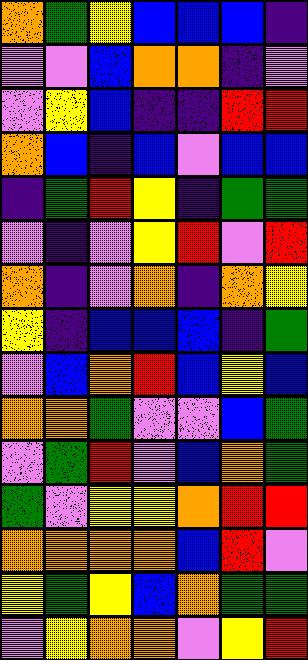[["orange", "green", "yellow", "blue", "blue", "blue", "indigo"], ["violet", "violet", "blue", "orange", "orange", "indigo", "violet"], ["violet", "yellow", "blue", "indigo", "indigo", "red", "red"], ["orange", "blue", "indigo", "blue", "violet", "blue", "blue"], ["indigo", "green", "red", "yellow", "indigo", "green", "green"], ["violet", "indigo", "violet", "yellow", "red", "violet", "red"], ["orange", "indigo", "violet", "orange", "indigo", "orange", "yellow"], ["yellow", "indigo", "blue", "blue", "blue", "indigo", "green"], ["violet", "blue", "orange", "red", "blue", "yellow", "blue"], ["orange", "orange", "green", "violet", "violet", "blue", "green"], ["violet", "green", "red", "violet", "blue", "orange", "green"], ["green", "violet", "yellow", "yellow", "orange", "red", "red"], ["orange", "orange", "orange", "orange", "blue", "red", "violet"], ["yellow", "green", "yellow", "blue", "orange", "green", "green"], ["violet", "yellow", "orange", "orange", "violet", "yellow", "red"]]